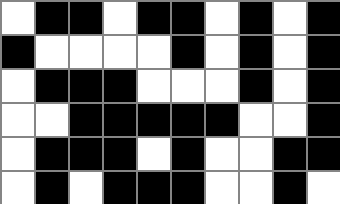[["white", "black", "black", "white", "black", "black", "white", "black", "white", "black"], ["black", "white", "white", "white", "white", "black", "white", "black", "white", "black"], ["white", "black", "black", "black", "white", "white", "white", "black", "white", "black"], ["white", "white", "black", "black", "black", "black", "black", "white", "white", "black"], ["white", "black", "black", "black", "white", "black", "white", "white", "black", "black"], ["white", "black", "white", "black", "black", "black", "white", "white", "black", "white"]]